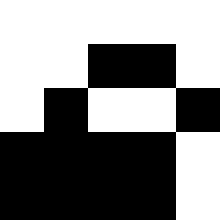[["white", "white", "white", "white", "white"], ["white", "white", "black", "black", "white"], ["white", "black", "white", "white", "black"], ["black", "black", "black", "black", "white"], ["black", "black", "black", "black", "white"]]